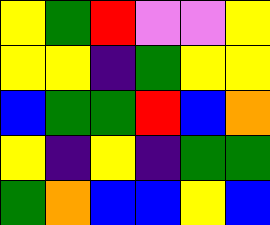[["yellow", "green", "red", "violet", "violet", "yellow"], ["yellow", "yellow", "indigo", "green", "yellow", "yellow"], ["blue", "green", "green", "red", "blue", "orange"], ["yellow", "indigo", "yellow", "indigo", "green", "green"], ["green", "orange", "blue", "blue", "yellow", "blue"]]